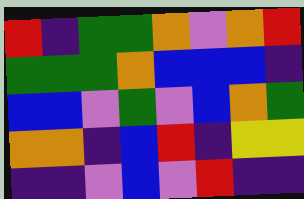[["red", "indigo", "green", "green", "orange", "violet", "orange", "red"], ["green", "green", "green", "orange", "blue", "blue", "blue", "indigo"], ["blue", "blue", "violet", "green", "violet", "blue", "orange", "green"], ["orange", "orange", "indigo", "blue", "red", "indigo", "yellow", "yellow"], ["indigo", "indigo", "violet", "blue", "violet", "red", "indigo", "indigo"]]